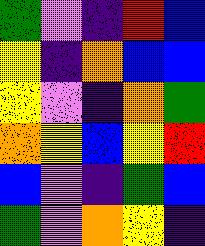[["green", "violet", "indigo", "red", "blue"], ["yellow", "indigo", "orange", "blue", "blue"], ["yellow", "violet", "indigo", "orange", "green"], ["orange", "yellow", "blue", "yellow", "red"], ["blue", "violet", "indigo", "green", "blue"], ["green", "violet", "orange", "yellow", "indigo"]]